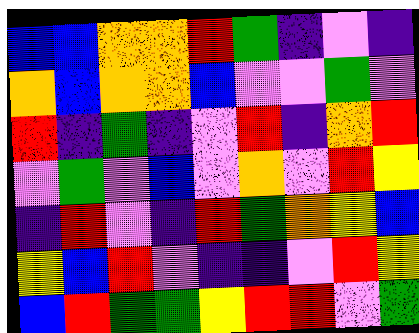[["blue", "blue", "orange", "orange", "red", "green", "indigo", "violet", "indigo"], ["orange", "blue", "orange", "orange", "blue", "violet", "violet", "green", "violet"], ["red", "indigo", "green", "indigo", "violet", "red", "indigo", "orange", "red"], ["violet", "green", "violet", "blue", "violet", "orange", "violet", "red", "yellow"], ["indigo", "red", "violet", "indigo", "red", "green", "orange", "yellow", "blue"], ["yellow", "blue", "red", "violet", "indigo", "indigo", "violet", "red", "yellow"], ["blue", "red", "green", "green", "yellow", "red", "red", "violet", "green"]]